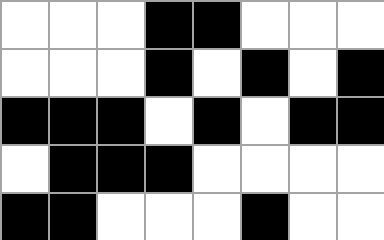[["white", "white", "white", "black", "black", "white", "white", "white"], ["white", "white", "white", "black", "white", "black", "white", "black"], ["black", "black", "black", "white", "black", "white", "black", "black"], ["white", "black", "black", "black", "white", "white", "white", "white"], ["black", "black", "white", "white", "white", "black", "white", "white"]]